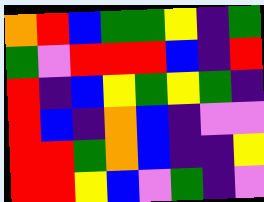[["orange", "red", "blue", "green", "green", "yellow", "indigo", "green"], ["green", "violet", "red", "red", "red", "blue", "indigo", "red"], ["red", "indigo", "blue", "yellow", "green", "yellow", "green", "indigo"], ["red", "blue", "indigo", "orange", "blue", "indigo", "violet", "violet"], ["red", "red", "green", "orange", "blue", "indigo", "indigo", "yellow"], ["red", "red", "yellow", "blue", "violet", "green", "indigo", "violet"]]